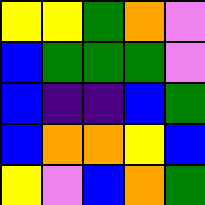[["yellow", "yellow", "green", "orange", "violet"], ["blue", "green", "green", "green", "violet"], ["blue", "indigo", "indigo", "blue", "green"], ["blue", "orange", "orange", "yellow", "blue"], ["yellow", "violet", "blue", "orange", "green"]]